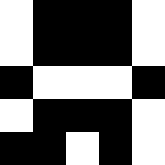[["white", "black", "black", "black", "white"], ["white", "black", "black", "black", "white"], ["black", "white", "white", "white", "black"], ["white", "black", "black", "black", "white"], ["black", "black", "white", "black", "white"]]